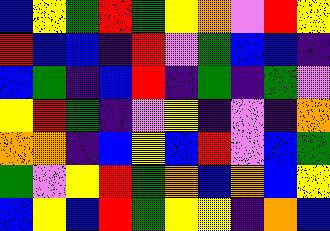[["blue", "yellow", "green", "red", "green", "yellow", "orange", "violet", "red", "yellow"], ["red", "blue", "blue", "indigo", "red", "violet", "green", "blue", "blue", "indigo"], ["blue", "green", "indigo", "blue", "red", "indigo", "green", "indigo", "green", "violet"], ["yellow", "red", "green", "indigo", "violet", "yellow", "indigo", "violet", "indigo", "orange"], ["orange", "orange", "indigo", "blue", "yellow", "blue", "red", "violet", "blue", "green"], ["green", "violet", "yellow", "red", "green", "orange", "blue", "orange", "blue", "yellow"], ["blue", "yellow", "blue", "red", "green", "yellow", "yellow", "indigo", "orange", "blue"]]